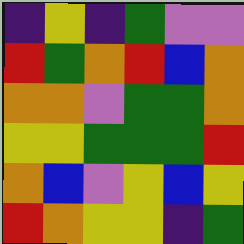[["indigo", "yellow", "indigo", "green", "violet", "violet"], ["red", "green", "orange", "red", "blue", "orange"], ["orange", "orange", "violet", "green", "green", "orange"], ["yellow", "yellow", "green", "green", "green", "red"], ["orange", "blue", "violet", "yellow", "blue", "yellow"], ["red", "orange", "yellow", "yellow", "indigo", "green"]]